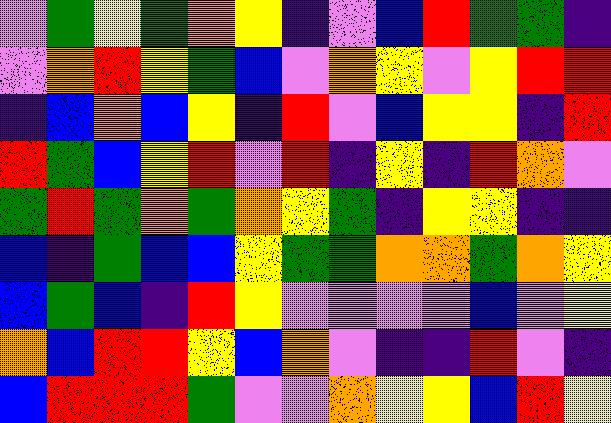[["violet", "green", "yellow", "green", "orange", "yellow", "indigo", "violet", "blue", "red", "green", "green", "indigo"], ["violet", "orange", "red", "yellow", "green", "blue", "violet", "orange", "yellow", "violet", "yellow", "red", "red"], ["indigo", "blue", "orange", "blue", "yellow", "indigo", "red", "violet", "blue", "yellow", "yellow", "indigo", "red"], ["red", "green", "blue", "yellow", "red", "violet", "red", "indigo", "yellow", "indigo", "red", "orange", "violet"], ["green", "red", "green", "orange", "green", "orange", "yellow", "green", "indigo", "yellow", "yellow", "indigo", "indigo"], ["blue", "indigo", "green", "blue", "blue", "yellow", "green", "green", "orange", "orange", "green", "orange", "yellow"], ["blue", "green", "blue", "indigo", "red", "yellow", "violet", "violet", "violet", "violet", "blue", "violet", "yellow"], ["orange", "blue", "red", "red", "yellow", "blue", "orange", "violet", "indigo", "indigo", "red", "violet", "indigo"], ["blue", "red", "red", "red", "green", "violet", "violet", "orange", "yellow", "yellow", "blue", "red", "yellow"]]